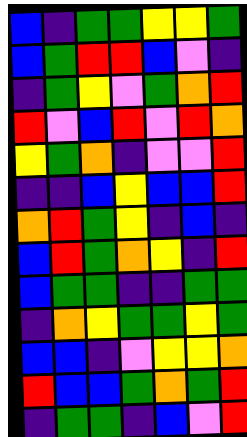[["blue", "indigo", "green", "green", "yellow", "yellow", "green"], ["blue", "green", "red", "red", "blue", "violet", "indigo"], ["indigo", "green", "yellow", "violet", "green", "orange", "red"], ["red", "violet", "blue", "red", "violet", "red", "orange"], ["yellow", "green", "orange", "indigo", "violet", "violet", "red"], ["indigo", "indigo", "blue", "yellow", "blue", "blue", "red"], ["orange", "red", "green", "yellow", "indigo", "blue", "indigo"], ["blue", "red", "green", "orange", "yellow", "indigo", "red"], ["blue", "green", "green", "indigo", "indigo", "green", "green"], ["indigo", "orange", "yellow", "green", "green", "yellow", "green"], ["blue", "blue", "indigo", "violet", "yellow", "yellow", "orange"], ["red", "blue", "blue", "green", "orange", "green", "red"], ["indigo", "green", "green", "indigo", "blue", "violet", "red"]]